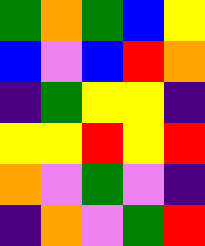[["green", "orange", "green", "blue", "yellow"], ["blue", "violet", "blue", "red", "orange"], ["indigo", "green", "yellow", "yellow", "indigo"], ["yellow", "yellow", "red", "yellow", "red"], ["orange", "violet", "green", "violet", "indigo"], ["indigo", "orange", "violet", "green", "red"]]